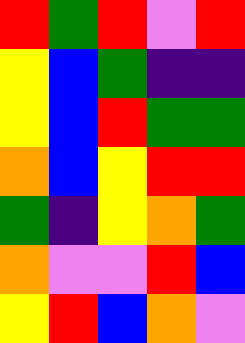[["red", "green", "red", "violet", "red"], ["yellow", "blue", "green", "indigo", "indigo"], ["yellow", "blue", "red", "green", "green"], ["orange", "blue", "yellow", "red", "red"], ["green", "indigo", "yellow", "orange", "green"], ["orange", "violet", "violet", "red", "blue"], ["yellow", "red", "blue", "orange", "violet"]]